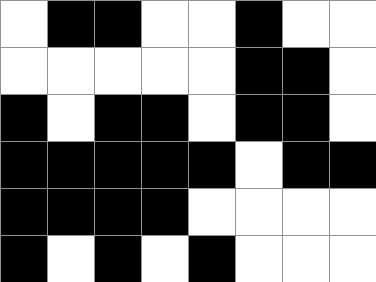[["white", "black", "black", "white", "white", "black", "white", "white"], ["white", "white", "white", "white", "white", "black", "black", "white"], ["black", "white", "black", "black", "white", "black", "black", "white"], ["black", "black", "black", "black", "black", "white", "black", "black"], ["black", "black", "black", "black", "white", "white", "white", "white"], ["black", "white", "black", "white", "black", "white", "white", "white"]]